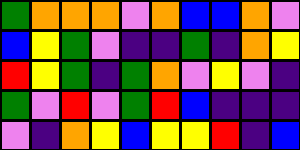[["green", "orange", "orange", "orange", "violet", "orange", "blue", "blue", "orange", "violet"], ["blue", "yellow", "green", "violet", "indigo", "indigo", "green", "indigo", "orange", "yellow"], ["red", "yellow", "green", "indigo", "green", "orange", "violet", "yellow", "violet", "indigo"], ["green", "violet", "red", "violet", "green", "red", "blue", "indigo", "indigo", "indigo"], ["violet", "indigo", "orange", "yellow", "blue", "yellow", "yellow", "red", "indigo", "blue"]]